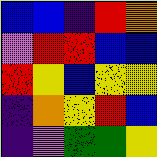[["blue", "blue", "indigo", "red", "orange"], ["violet", "red", "red", "blue", "blue"], ["red", "yellow", "blue", "yellow", "yellow"], ["indigo", "orange", "yellow", "red", "blue"], ["indigo", "violet", "green", "green", "yellow"]]